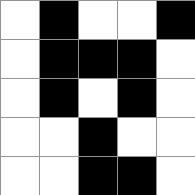[["white", "black", "white", "white", "black"], ["white", "black", "black", "black", "white"], ["white", "black", "white", "black", "white"], ["white", "white", "black", "white", "white"], ["white", "white", "black", "black", "white"]]